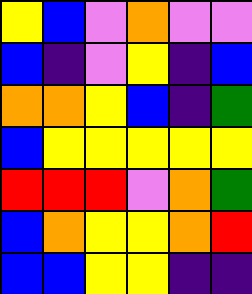[["yellow", "blue", "violet", "orange", "violet", "violet"], ["blue", "indigo", "violet", "yellow", "indigo", "blue"], ["orange", "orange", "yellow", "blue", "indigo", "green"], ["blue", "yellow", "yellow", "yellow", "yellow", "yellow"], ["red", "red", "red", "violet", "orange", "green"], ["blue", "orange", "yellow", "yellow", "orange", "red"], ["blue", "blue", "yellow", "yellow", "indigo", "indigo"]]